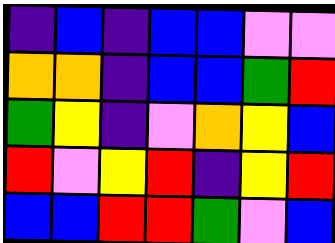[["indigo", "blue", "indigo", "blue", "blue", "violet", "violet"], ["orange", "orange", "indigo", "blue", "blue", "green", "red"], ["green", "yellow", "indigo", "violet", "orange", "yellow", "blue"], ["red", "violet", "yellow", "red", "indigo", "yellow", "red"], ["blue", "blue", "red", "red", "green", "violet", "blue"]]